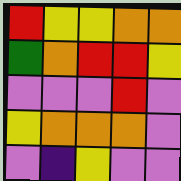[["red", "yellow", "yellow", "orange", "orange"], ["green", "orange", "red", "red", "yellow"], ["violet", "violet", "violet", "red", "violet"], ["yellow", "orange", "orange", "orange", "violet"], ["violet", "indigo", "yellow", "violet", "violet"]]